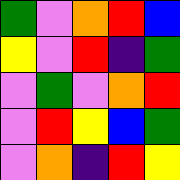[["green", "violet", "orange", "red", "blue"], ["yellow", "violet", "red", "indigo", "green"], ["violet", "green", "violet", "orange", "red"], ["violet", "red", "yellow", "blue", "green"], ["violet", "orange", "indigo", "red", "yellow"]]